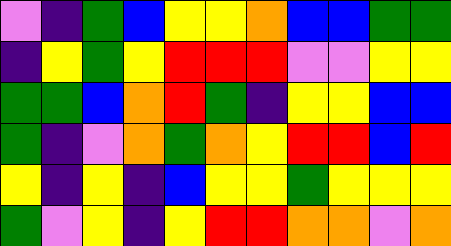[["violet", "indigo", "green", "blue", "yellow", "yellow", "orange", "blue", "blue", "green", "green"], ["indigo", "yellow", "green", "yellow", "red", "red", "red", "violet", "violet", "yellow", "yellow"], ["green", "green", "blue", "orange", "red", "green", "indigo", "yellow", "yellow", "blue", "blue"], ["green", "indigo", "violet", "orange", "green", "orange", "yellow", "red", "red", "blue", "red"], ["yellow", "indigo", "yellow", "indigo", "blue", "yellow", "yellow", "green", "yellow", "yellow", "yellow"], ["green", "violet", "yellow", "indigo", "yellow", "red", "red", "orange", "orange", "violet", "orange"]]